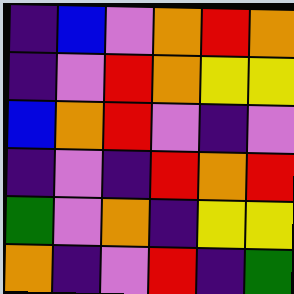[["indigo", "blue", "violet", "orange", "red", "orange"], ["indigo", "violet", "red", "orange", "yellow", "yellow"], ["blue", "orange", "red", "violet", "indigo", "violet"], ["indigo", "violet", "indigo", "red", "orange", "red"], ["green", "violet", "orange", "indigo", "yellow", "yellow"], ["orange", "indigo", "violet", "red", "indigo", "green"]]